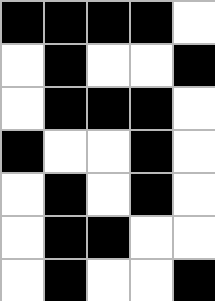[["black", "black", "black", "black", "white"], ["white", "black", "white", "white", "black"], ["white", "black", "black", "black", "white"], ["black", "white", "white", "black", "white"], ["white", "black", "white", "black", "white"], ["white", "black", "black", "white", "white"], ["white", "black", "white", "white", "black"]]